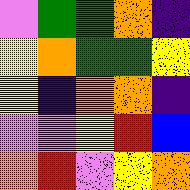[["violet", "green", "green", "orange", "indigo"], ["yellow", "orange", "green", "green", "yellow"], ["yellow", "indigo", "orange", "orange", "indigo"], ["violet", "violet", "yellow", "red", "blue"], ["orange", "red", "violet", "yellow", "orange"]]